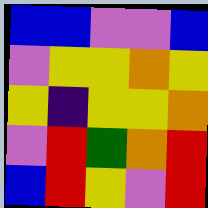[["blue", "blue", "violet", "violet", "blue"], ["violet", "yellow", "yellow", "orange", "yellow"], ["yellow", "indigo", "yellow", "yellow", "orange"], ["violet", "red", "green", "orange", "red"], ["blue", "red", "yellow", "violet", "red"]]